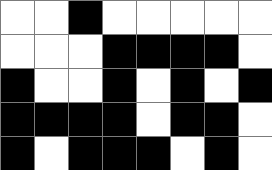[["white", "white", "black", "white", "white", "white", "white", "white"], ["white", "white", "white", "black", "black", "black", "black", "white"], ["black", "white", "white", "black", "white", "black", "white", "black"], ["black", "black", "black", "black", "white", "black", "black", "white"], ["black", "white", "black", "black", "black", "white", "black", "white"]]